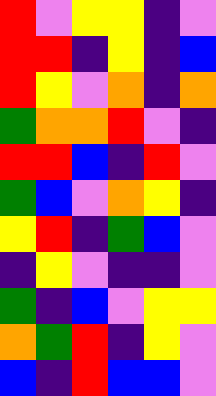[["red", "violet", "yellow", "yellow", "indigo", "violet"], ["red", "red", "indigo", "yellow", "indigo", "blue"], ["red", "yellow", "violet", "orange", "indigo", "orange"], ["green", "orange", "orange", "red", "violet", "indigo"], ["red", "red", "blue", "indigo", "red", "violet"], ["green", "blue", "violet", "orange", "yellow", "indigo"], ["yellow", "red", "indigo", "green", "blue", "violet"], ["indigo", "yellow", "violet", "indigo", "indigo", "violet"], ["green", "indigo", "blue", "violet", "yellow", "yellow"], ["orange", "green", "red", "indigo", "yellow", "violet"], ["blue", "indigo", "red", "blue", "blue", "violet"]]